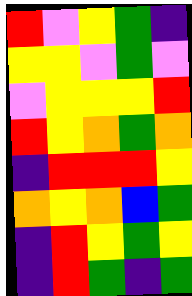[["red", "violet", "yellow", "green", "indigo"], ["yellow", "yellow", "violet", "green", "violet"], ["violet", "yellow", "yellow", "yellow", "red"], ["red", "yellow", "orange", "green", "orange"], ["indigo", "red", "red", "red", "yellow"], ["orange", "yellow", "orange", "blue", "green"], ["indigo", "red", "yellow", "green", "yellow"], ["indigo", "red", "green", "indigo", "green"]]